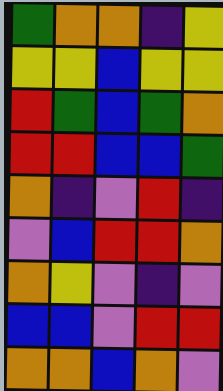[["green", "orange", "orange", "indigo", "yellow"], ["yellow", "yellow", "blue", "yellow", "yellow"], ["red", "green", "blue", "green", "orange"], ["red", "red", "blue", "blue", "green"], ["orange", "indigo", "violet", "red", "indigo"], ["violet", "blue", "red", "red", "orange"], ["orange", "yellow", "violet", "indigo", "violet"], ["blue", "blue", "violet", "red", "red"], ["orange", "orange", "blue", "orange", "violet"]]